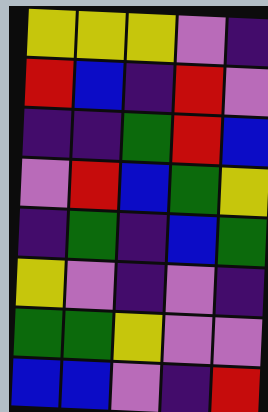[["yellow", "yellow", "yellow", "violet", "indigo"], ["red", "blue", "indigo", "red", "violet"], ["indigo", "indigo", "green", "red", "blue"], ["violet", "red", "blue", "green", "yellow"], ["indigo", "green", "indigo", "blue", "green"], ["yellow", "violet", "indigo", "violet", "indigo"], ["green", "green", "yellow", "violet", "violet"], ["blue", "blue", "violet", "indigo", "red"]]